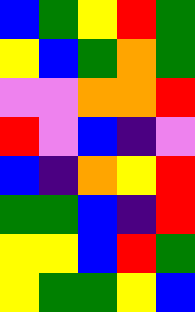[["blue", "green", "yellow", "red", "green"], ["yellow", "blue", "green", "orange", "green"], ["violet", "violet", "orange", "orange", "red"], ["red", "violet", "blue", "indigo", "violet"], ["blue", "indigo", "orange", "yellow", "red"], ["green", "green", "blue", "indigo", "red"], ["yellow", "yellow", "blue", "red", "green"], ["yellow", "green", "green", "yellow", "blue"]]